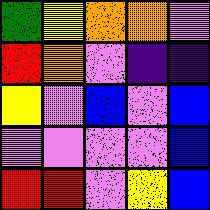[["green", "yellow", "orange", "orange", "violet"], ["red", "orange", "violet", "indigo", "indigo"], ["yellow", "violet", "blue", "violet", "blue"], ["violet", "violet", "violet", "violet", "blue"], ["red", "red", "violet", "yellow", "blue"]]